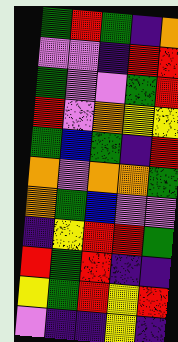[["green", "red", "green", "indigo", "orange"], ["violet", "violet", "indigo", "red", "red"], ["green", "violet", "violet", "green", "red"], ["red", "violet", "orange", "yellow", "yellow"], ["green", "blue", "green", "indigo", "red"], ["orange", "violet", "orange", "orange", "green"], ["orange", "green", "blue", "violet", "violet"], ["indigo", "yellow", "red", "red", "green"], ["red", "green", "red", "indigo", "indigo"], ["yellow", "green", "red", "yellow", "red"], ["violet", "indigo", "indigo", "yellow", "indigo"]]